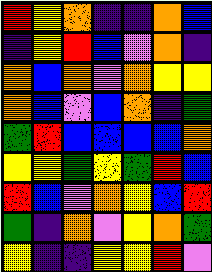[["red", "yellow", "orange", "indigo", "indigo", "orange", "blue"], ["indigo", "yellow", "red", "blue", "violet", "orange", "indigo"], ["orange", "blue", "orange", "violet", "orange", "yellow", "yellow"], ["orange", "blue", "violet", "blue", "orange", "indigo", "green"], ["green", "red", "blue", "blue", "blue", "blue", "orange"], ["yellow", "yellow", "green", "yellow", "green", "red", "blue"], ["red", "blue", "violet", "orange", "yellow", "blue", "red"], ["green", "indigo", "orange", "violet", "yellow", "orange", "green"], ["yellow", "indigo", "indigo", "yellow", "yellow", "red", "violet"]]